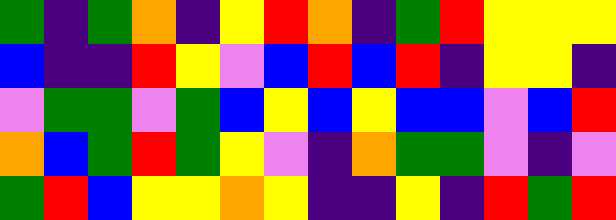[["green", "indigo", "green", "orange", "indigo", "yellow", "red", "orange", "indigo", "green", "red", "yellow", "yellow", "yellow"], ["blue", "indigo", "indigo", "red", "yellow", "violet", "blue", "red", "blue", "red", "indigo", "yellow", "yellow", "indigo"], ["violet", "green", "green", "violet", "green", "blue", "yellow", "blue", "yellow", "blue", "blue", "violet", "blue", "red"], ["orange", "blue", "green", "red", "green", "yellow", "violet", "indigo", "orange", "green", "green", "violet", "indigo", "violet"], ["green", "red", "blue", "yellow", "yellow", "orange", "yellow", "indigo", "indigo", "yellow", "indigo", "red", "green", "red"]]